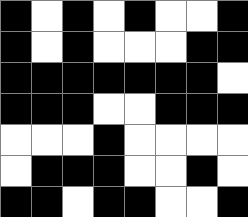[["black", "white", "black", "white", "black", "white", "white", "black"], ["black", "white", "black", "white", "white", "white", "black", "black"], ["black", "black", "black", "black", "black", "black", "black", "white"], ["black", "black", "black", "white", "white", "black", "black", "black"], ["white", "white", "white", "black", "white", "white", "white", "white"], ["white", "black", "black", "black", "white", "white", "black", "white"], ["black", "black", "white", "black", "black", "white", "white", "black"]]